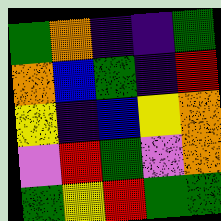[["green", "orange", "indigo", "indigo", "green"], ["orange", "blue", "green", "indigo", "red"], ["yellow", "indigo", "blue", "yellow", "orange"], ["violet", "red", "green", "violet", "orange"], ["green", "yellow", "red", "green", "green"]]